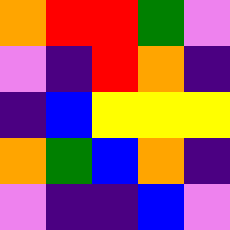[["orange", "red", "red", "green", "violet"], ["violet", "indigo", "red", "orange", "indigo"], ["indigo", "blue", "yellow", "yellow", "yellow"], ["orange", "green", "blue", "orange", "indigo"], ["violet", "indigo", "indigo", "blue", "violet"]]